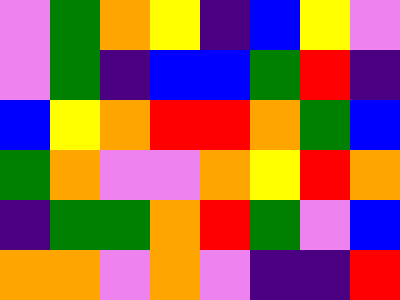[["violet", "green", "orange", "yellow", "indigo", "blue", "yellow", "violet"], ["violet", "green", "indigo", "blue", "blue", "green", "red", "indigo"], ["blue", "yellow", "orange", "red", "red", "orange", "green", "blue"], ["green", "orange", "violet", "violet", "orange", "yellow", "red", "orange"], ["indigo", "green", "green", "orange", "red", "green", "violet", "blue"], ["orange", "orange", "violet", "orange", "violet", "indigo", "indigo", "red"]]